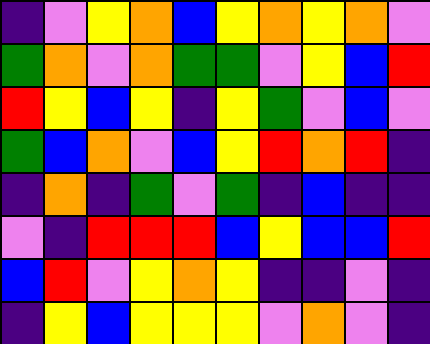[["indigo", "violet", "yellow", "orange", "blue", "yellow", "orange", "yellow", "orange", "violet"], ["green", "orange", "violet", "orange", "green", "green", "violet", "yellow", "blue", "red"], ["red", "yellow", "blue", "yellow", "indigo", "yellow", "green", "violet", "blue", "violet"], ["green", "blue", "orange", "violet", "blue", "yellow", "red", "orange", "red", "indigo"], ["indigo", "orange", "indigo", "green", "violet", "green", "indigo", "blue", "indigo", "indigo"], ["violet", "indigo", "red", "red", "red", "blue", "yellow", "blue", "blue", "red"], ["blue", "red", "violet", "yellow", "orange", "yellow", "indigo", "indigo", "violet", "indigo"], ["indigo", "yellow", "blue", "yellow", "yellow", "yellow", "violet", "orange", "violet", "indigo"]]